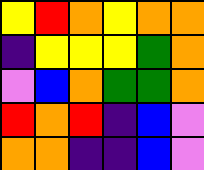[["yellow", "red", "orange", "yellow", "orange", "orange"], ["indigo", "yellow", "yellow", "yellow", "green", "orange"], ["violet", "blue", "orange", "green", "green", "orange"], ["red", "orange", "red", "indigo", "blue", "violet"], ["orange", "orange", "indigo", "indigo", "blue", "violet"]]